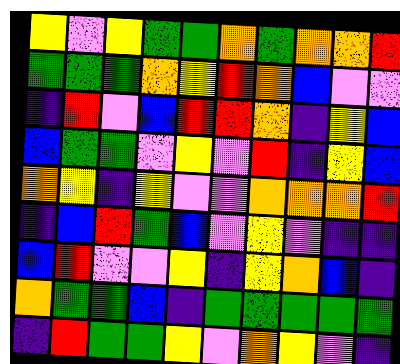[["yellow", "violet", "yellow", "green", "green", "orange", "green", "orange", "orange", "red"], ["green", "green", "green", "orange", "yellow", "red", "orange", "blue", "violet", "violet"], ["indigo", "red", "violet", "blue", "red", "red", "orange", "indigo", "yellow", "blue"], ["blue", "green", "green", "violet", "yellow", "violet", "red", "indigo", "yellow", "blue"], ["orange", "yellow", "indigo", "yellow", "violet", "violet", "orange", "orange", "orange", "red"], ["indigo", "blue", "red", "green", "blue", "violet", "yellow", "violet", "indigo", "indigo"], ["blue", "red", "violet", "violet", "yellow", "indigo", "yellow", "orange", "blue", "indigo"], ["orange", "green", "green", "blue", "indigo", "green", "green", "green", "green", "green"], ["indigo", "red", "green", "green", "yellow", "violet", "orange", "yellow", "violet", "indigo"]]